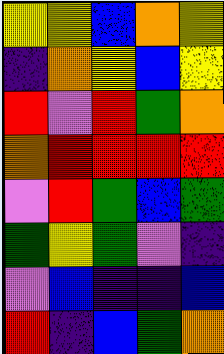[["yellow", "yellow", "blue", "orange", "yellow"], ["indigo", "orange", "yellow", "blue", "yellow"], ["red", "violet", "red", "green", "orange"], ["orange", "red", "red", "red", "red"], ["violet", "red", "green", "blue", "green"], ["green", "yellow", "green", "violet", "indigo"], ["violet", "blue", "indigo", "indigo", "blue"], ["red", "indigo", "blue", "green", "orange"]]